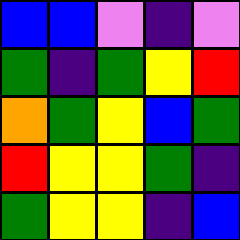[["blue", "blue", "violet", "indigo", "violet"], ["green", "indigo", "green", "yellow", "red"], ["orange", "green", "yellow", "blue", "green"], ["red", "yellow", "yellow", "green", "indigo"], ["green", "yellow", "yellow", "indigo", "blue"]]